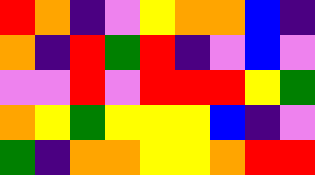[["red", "orange", "indigo", "violet", "yellow", "orange", "orange", "blue", "indigo"], ["orange", "indigo", "red", "green", "red", "indigo", "violet", "blue", "violet"], ["violet", "violet", "red", "violet", "red", "red", "red", "yellow", "green"], ["orange", "yellow", "green", "yellow", "yellow", "yellow", "blue", "indigo", "violet"], ["green", "indigo", "orange", "orange", "yellow", "yellow", "orange", "red", "red"]]